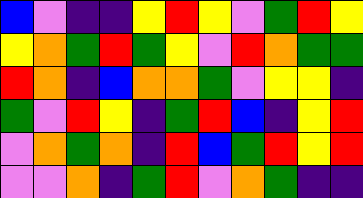[["blue", "violet", "indigo", "indigo", "yellow", "red", "yellow", "violet", "green", "red", "yellow"], ["yellow", "orange", "green", "red", "green", "yellow", "violet", "red", "orange", "green", "green"], ["red", "orange", "indigo", "blue", "orange", "orange", "green", "violet", "yellow", "yellow", "indigo"], ["green", "violet", "red", "yellow", "indigo", "green", "red", "blue", "indigo", "yellow", "red"], ["violet", "orange", "green", "orange", "indigo", "red", "blue", "green", "red", "yellow", "red"], ["violet", "violet", "orange", "indigo", "green", "red", "violet", "orange", "green", "indigo", "indigo"]]